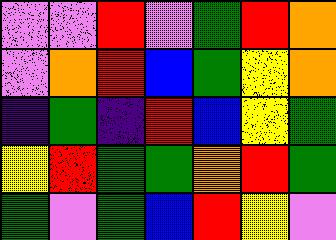[["violet", "violet", "red", "violet", "green", "red", "orange"], ["violet", "orange", "red", "blue", "green", "yellow", "orange"], ["indigo", "green", "indigo", "red", "blue", "yellow", "green"], ["yellow", "red", "green", "green", "orange", "red", "green"], ["green", "violet", "green", "blue", "red", "yellow", "violet"]]